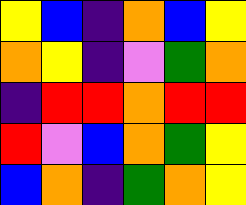[["yellow", "blue", "indigo", "orange", "blue", "yellow"], ["orange", "yellow", "indigo", "violet", "green", "orange"], ["indigo", "red", "red", "orange", "red", "red"], ["red", "violet", "blue", "orange", "green", "yellow"], ["blue", "orange", "indigo", "green", "orange", "yellow"]]